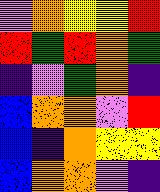[["violet", "orange", "yellow", "yellow", "red"], ["red", "green", "red", "orange", "green"], ["indigo", "violet", "green", "orange", "indigo"], ["blue", "orange", "orange", "violet", "red"], ["blue", "indigo", "orange", "yellow", "yellow"], ["blue", "orange", "orange", "violet", "indigo"]]